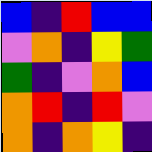[["blue", "indigo", "red", "blue", "blue"], ["violet", "orange", "indigo", "yellow", "green"], ["green", "indigo", "violet", "orange", "blue"], ["orange", "red", "indigo", "red", "violet"], ["orange", "indigo", "orange", "yellow", "indigo"]]